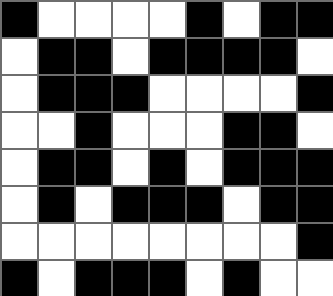[["black", "white", "white", "white", "white", "black", "white", "black", "black"], ["white", "black", "black", "white", "black", "black", "black", "black", "white"], ["white", "black", "black", "black", "white", "white", "white", "white", "black"], ["white", "white", "black", "white", "white", "white", "black", "black", "white"], ["white", "black", "black", "white", "black", "white", "black", "black", "black"], ["white", "black", "white", "black", "black", "black", "white", "black", "black"], ["white", "white", "white", "white", "white", "white", "white", "white", "black"], ["black", "white", "black", "black", "black", "white", "black", "white", "white"]]